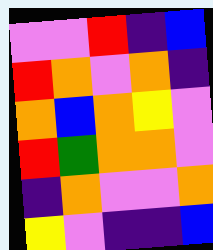[["violet", "violet", "red", "indigo", "blue"], ["red", "orange", "violet", "orange", "indigo"], ["orange", "blue", "orange", "yellow", "violet"], ["red", "green", "orange", "orange", "violet"], ["indigo", "orange", "violet", "violet", "orange"], ["yellow", "violet", "indigo", "indigo", "blue"]]